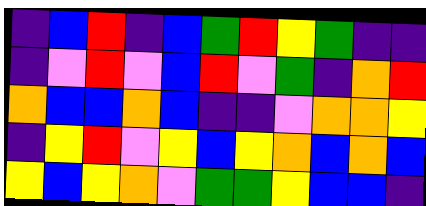[["indigo", "blue", "red", "indigo", "blue", "green", "red", "yellow", "green", "indigo", "indigo"], ["indigo", "violet", "red", "violet", "blue", "red", "violet", "green", "indigo", "orange", "red"], ["orange", "blue", "blue", "orange", "blue", "indigo", "indigo", "violet", "orange", "orange", "yellow"], ["indigo", "yellow", "red", "violet", "yellow", "blue", "yellow", "orange", "blue", "orange", "blue"], ["yellow", "blue", "yellow", "orange", "violet", "green", "green", "yellow", "blue", "blue", "indigo"]]